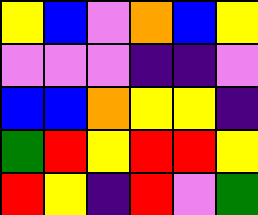[["yellow", "blue", "violet", "orange", "blue", "yellow"], ["violet", "violet", "violet", "indigo", "indigo", "violet"], ["blue", "blue", "orange", "yellow", "yellow", "indigo"], ["green", "red", "yellow", "red", "red", "yellow"], ["red", "yellow", "indigo", "red", "violet", "green"]]